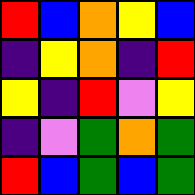[["red", "blue", "orange", "yellow", "blue"], ["indigo", "yellow", "orange", "indigo", "red"], ["yellow", "indigo", "red", "violet", "yellow"], ["indigo", "violet", "green", "orange", "green"], ["red", "blue", "green", "blue", "green"]]